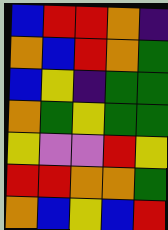[["blue", "red", "red", "orange", "indigo"], ["orange", "blue", "red", "orange", "green"], ["blue", "yellow", "indigo", "green", "green"], ["orange", "green", "yellow", "green", "green"], ["yellow", "violet", "violet", "red", "yellow"], ["red", "red", "orange", "orange", "green"], ["orange", "blue", "yellow", "blue", "red"]]